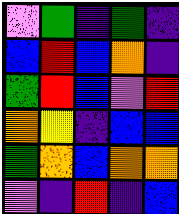[["violet", "green", "indigo", "green", "indigo"], ["blue", "red", "blue", "orange", "indigo"], ["green", "red", "blue", "violet", "red"], ["orange", "yellow", "indigo", "blue", "blue"], ["green", "orange", "blue", "orange", "orange"], ["violet", "indigo", "red", "indigo", "blue"]]